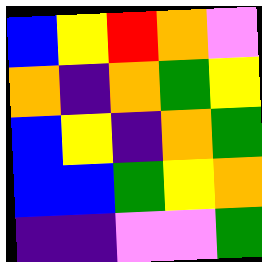[["blue", "yellow", "red", "orange", "violet"], ["orange", "indigo", "orange", "green", "yellow"], ["blue", "yellow", "indigo", "orange", "green"], ["blue", "blue", "green", "yellow", "orange"], ["indigo", "indigo", "violet", "violet", "green"]]